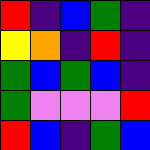[["red", "indigo", "blue", "green", "indigo"], ["yellow", "orange", "indigo", "red", "indigo"], ["green", "blue", "green", "blue", "indigo"], ["green", "violet", "violet", "violet", "red"], ["red", "blue", "indigo", "green", "blue"]]